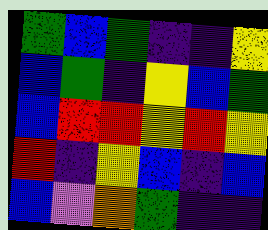[["green", "blue", "green", "indigo", "indigo", "yellow"], ["blue", "green", "indigo", "yellow", "blue", "green"], ["blue", "red", "red", "yellow", "red", "yellow"], ["red", "indigo", "yellow", "blue", "indigo", "blue"], ["blue", "violet", "orange", "green", "indigo", "indigo"]]